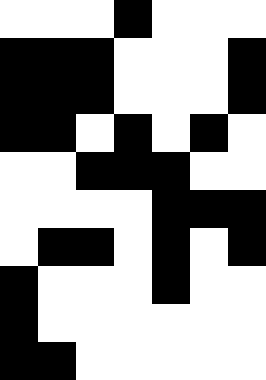[["white", "white", "white", "black", "white", "white", "white"], ["black", "black", "black", "white", "white", "white", "black"], ["black", "black", "black", "white", "white", "white", "black"], ["black", "black", "white", "black", "white", "black", "white"], ["white", "white", "black", "black", "black", "white", "white"], ["white", "white", "white", "white", "black", "black", "black"], ["white", "black", "black", "white", "black", "white", "black"], ["black", "white", "white", "white", "black", "white", "white"], ["black", "white", "white", "white", "white", "white", "white"], ["black", "black", "white", "white", "white", "white", "white"]]